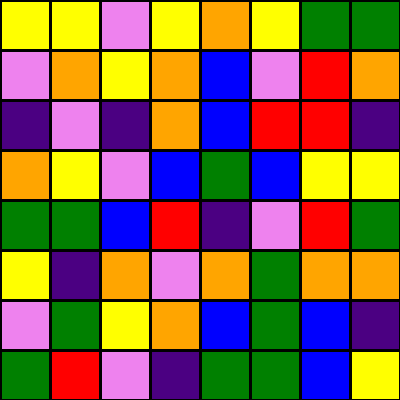[["yellow", "yellow", "violet", "yellow", "orange", "yellow", "green", "green"], ["violet", "orange", "yellow", "orange", "blue", "violet", "red", "orange"], ["indigo", "violet", "indigo", "orange", "blue", "red", "red", "indigo"], ["orange", "yellow", "violet", "blue", "green", "blue", "yellow", "yellow"], ["green", "green", "blue", "red", "indigo", "violet", "red", "green"], ["yellow", "indigo", "orange", "violet", "orange", "green", "orange", "orange"], ["violet", "green", "yellow", "orange", "blue", "green", "blue", "indigo"], ["green", "red", "violet", "indigo", "green", "green", "blue", "yellow"]]